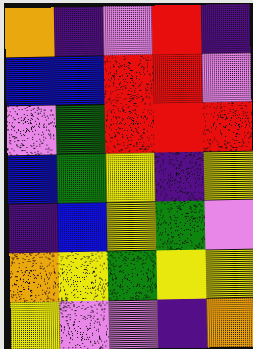[["orange", "indigo", "violet", "red", "indigo"], ["blue", "blue", "red", "red", "violet"], ["violet", "green", "red", "red", "red"], ["blue", "green", "yellow", "indigo", "yellow"], ["indigo", "blue", "yellow", "green", "violet"], ["orange", "yellow", "green", "yellow", "yellow"], ["yellow", "violet", "violet", "indigo", "orange"]]